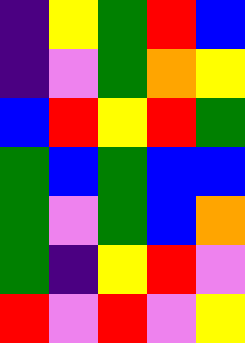[["indigo", "yellow", "green", "red", "blue"], ["indigo", "violet", "green", "orange", "yellow"], ["blue", "red", "yellow", "red", "green"], ["green", "blue", "green", "blue", "blue"], ["green", "violet", "green", "blue", "orange"], ["green", "indigo", "yellow", "red", "violet"], ["red", "violet", "red", "violet", "yellow"]]